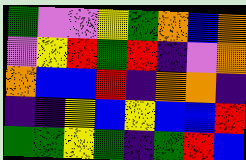[["green", "violet", "violet", "yellow", "green", "orange", "blue", "orange"], ["violet", "yellow", "red", "green", "red", "indigo", "violet", "orange"], ["orange", "blue", "blue", "red", "indigo", "orange", "orange", "indigo"], ["indigo", "indigo", "yellow", "blue", "yellow", "blue", "blue", "red"], ["green", "green", "yellow", "green", "indigo", "green", "red", "blue"]]